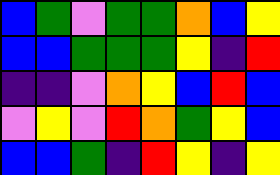[["blue", "green", "violet", "green", "green", "orange", "blue", "yellow"], ["blue", "blue", "green", "green", "green", "yellow", "indigo", "red"], ["indigo", "indigo", "violet", "orange", "yellow", "blue", "red", "blue"], ["violet", "yellow", "violet", "red", "orange", "green", "yellow", "blue"], ["blue", "blue", "green", "indigo", "red", "yellow", "indigo", "yellow"]]